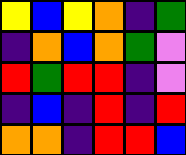[["yellow", "blue", "yellow", "orange", "indigo", "green"], ["indigo", "orange", "blue", "orange", "green", "violet"], ["red", "green", "red", "red", "indigo", "violet"], ["indigo", "blue", "indigo", "red", "indigo", "red"], ["orange", "orange", "indigo", "red", "red", "blue"]]